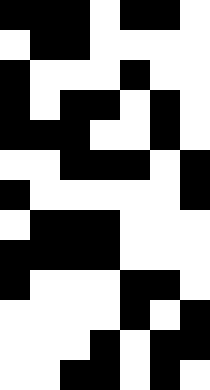[["black", "black", "black", "white", "black", "black", "white"], ["white", "black", "black", "white", "white", "white", "white"], ["black", "white", "white", "white", "black", "white", "white"], ["black", "white", "black", "black", "white", "black", "white"], ["black", "black", "black", "white", "white", "black", "white"], ["white", "white", "black", "black", "black", "white", "black"], ["black", "white", "white", "white", "white", "white", "black"], ["white", "black", "black", "black", "white", "white", "white"], ["black", "black", "black", "black", "white", "white", "white"], ["black", "white", "white", "white", "black", "black", "white"], ["white", "white", "white", "white", "black", "white", "black"], ["white", "white", "white", "black", "white", "black", "black"], ["white", "white", "black", "black", "white", "black", "white"]]